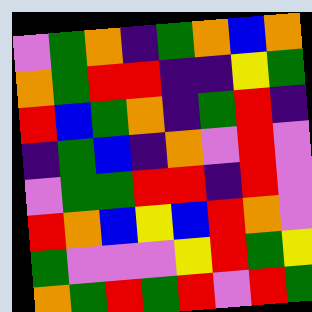[["violet", "green", "orange", "indigo", "green", "orange", "blue", "orange"], ["orange", "green", "red", "red", "indigo", "indigo", "yellow", "green"], ["red", "blue", "green", "orange", "indigo", "green", "red", "indigo"], ["indigo", "green", "blue", "indigo", "orange", "violet", "red", "violet"], ["violet", "green", "green", "red", "red", "indigo", "red", "violet"], ["red", "orange", "blue", "yellow", "blue", "red", "orange", "violet"], ["green", "violet", "violet", "violet", "yellow", "red", "green", "yellow"], ["orange", "green", "red", "green", "red", "violet", "red", "green"]]